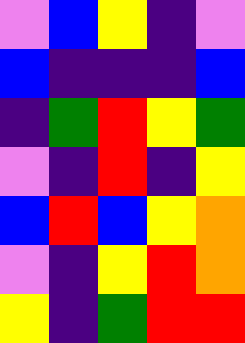[["violet", "blue", "yellow", "indigo", "violet"], ["blue", "indigo", "indigo", "indigo", "blue"], ["indigo", "green", "red", "yellow", "green"], ["violet", "indigo", "red", "indigo", "yellow"], ["blue", "red", "blue", "yellow", "orange"], ["violet", "indigo", "yellow", "red", "orange"], ["yellow", "indigo", "green", "red", "red"]]